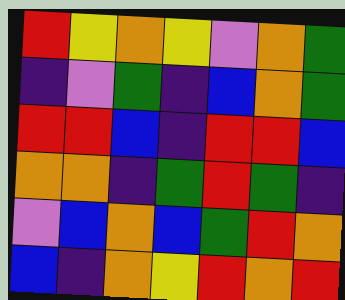[["red", "yellow", "orange", "yellow", "violet", "orange", "green"], ["indigo", "violet", "green", "indigo", "blue", "orange", "green"], ["red", "red", "blue", "indigo", "red", "red", "blue"], ["orange", "orange", "indigo", "green", "red", "green", "indigo"], ["violet", "blue", "orange", "blue", "green", "red", "orange"], ["blue", "indigo", "orange", "yellow", "red", "orange", "red"]]